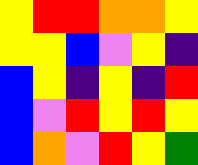[["yellow", "red", "red", "orange", "orange", "yellow"], ["yellow", "yellow", "blue", "violet", "yellow", "indigo"], ["blue", "yellow", "indigo", "yellow", "indigo", "red"], ["blue", "violet", "red", "yellow", "red", "yellow"], ["blue", "orange", "violet", "red", "yellow", "green"]]